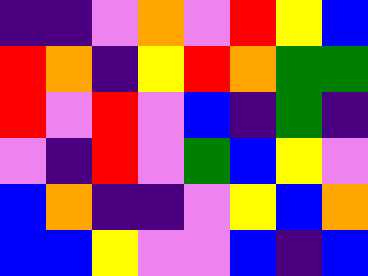[["indigo", "indigo", "violet", "orange", "violet", "red", "yellow", "blue"], ["red", "orange", "indigo", "yellow", "red", "orange", "green", "green"], ["red", "violet", "red", "violet", "blue", "indigo", "green", "indigo"], ["violet", "indigo", "red", "violet", "green", "blue", "yellow", "violet"], ["blue", "orange", "indigo", "indigo", "violet", "yellow", "blue", "orange"], ["blue", "blue", "yellow", "violet", "violet", "blue", "indigo", "blue"]]